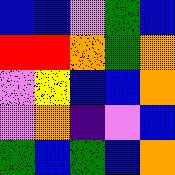[["blue", "blue", "violet", "green", "blue"], ["red", "red", "orange", "green", "orange"], ["violet", "yellow", "blue", "blue", "orange"], ["violet", "orange", "indigo", "violet", "blue"], ["green", "blue", "green", "blue", "orange"]]